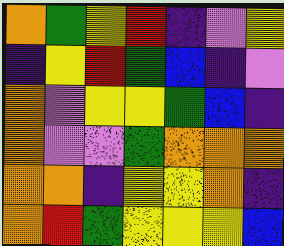[["orange", "green", "yellow", "red", "indigo", "violet", "yellow"], ["indigo", "yellow", "red", "green", "blue", "indigo", "violet"], ["orange", "violet", "yellow", "yellow", "green", "blue", "indigo"], ["orange", "violet", "violet", "green", "orange", "orange", "orange"], ["orange", "orange", "indigo", "yellow", "yellow", "orange", "indigo"], ["orange", "red", "green", "yellow", "yellow", "yellow", "blue"]]